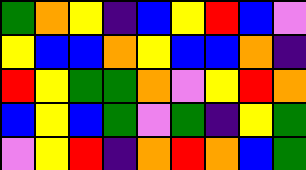[["green", "orange", "yellow", "indigo", "blue", "yellow", "red", "blue", "violet"], ["yellow", "blue", "blue", "orange", "yellow", "blue", "blue", "orange", "indigo"], ["red", "yellow", "green", "green", "orange", "violet", "yellow", "red", "orange"], ["blue", "yellow", "blue", "green", "violet", "green", "indigo", "yellow", "green"], ["violet", "yellow", "red", "indigo", "orange", "red", "orange", "blue", "green"]]